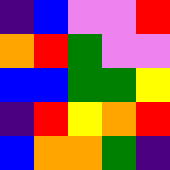[["indigo", "blue", "violet", "violet", "red"], ["orange", "red", "green", "violet", "violet"], ["blue", "blue", "green", "green", "yellow"], ["indigo", "red", "yellow", "orange", "red"], ["blue", "orange", "orange", "green", "indigo"]]